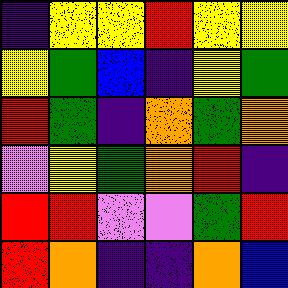[["indigo", "yellow", "yellow", "red", "yellow", "yellow"], ["yellow", "green", "blue", "indigo", "yellow", "green"], ["red", "green", "indigo", "orange", "green", "orange"], ["violet", "yellow", "green", "orange", "red", "indigo"], ["red", "red", "violet", "violet", "green", "red"], ["red", "orange", "indigo", "indigo", "orange", "blue"]]